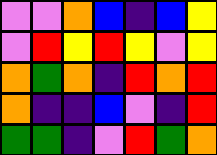[["violet", "violet", "orange", "blue", "indigo", "blue", "yellow"], ["violet", "red", "yellow", "red", "yellow", "violet", "yellow"], ["orange", "green", "orange", "indigo", "red", "orange", "red"], ["orange", "indigo", "indigo", "blue", "violet", "indigo", "red"], ["green", "green", "indigo", "violet", "red", "green", "orange"]]